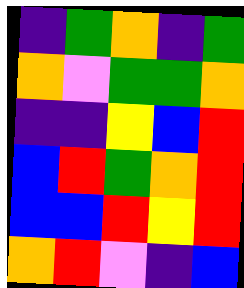[["indigo", "green", "orange", "indigo", "green"], ["orange", "violet", "green", "green", "orange"], ["indigo", "indigo", "yellow", "blue", "red"], ["blue", "red", "green", "orange", "red"], ["blue", "blue", "red", "yellow", "red"], ["orange", "red", "violet", "indigo", "blue"]]